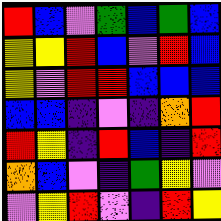[["red", "blue", "violet", "green", "blue", "green", "blue"], ["yellow", "yellow", "red", "blue", "violet", "red", "blue"], ["yellow", "violet", "red", "red", "blue", "blue", "blue"], ["blue", "blue", "indigo", "violet", "indigo", "orange", "red"], ["red", "yellow", "indigo", "red", "blue", "indigo", "red"], ["orange", "blue", "violet", "indigo", "green", "yellow", "violet"], ["violet", "yellow", "red", "violet", "indigo", "red", "yellow"]]